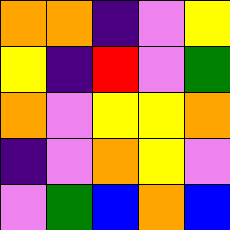[["orange", "orange", "indigo", "violet", "yellow"], ["yellow", "indigo", "red", "violet", "green"], ["orange", "violet", "yellow", "yellow", "orange"], ["indigo", "violet", "orange", "yellow", "violet"], ["violet", "green", "blue", "orange", "blue"]]